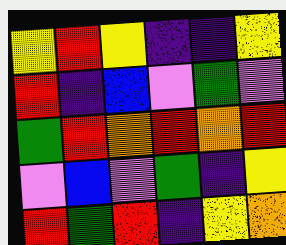[["yellow", "red", "yellow", "indigo", "indigo", "yellow"], ["red", "indigo", "blue", "violet", "green", "violet"], ["green", "red", "orange", "red", "orange", "red"], ["violet", "blue", "violet", "green", "indigo", "yellow"], ["red", "green", "red", "indigo", "yellow", "orange"]]